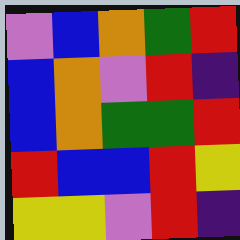[["violet", "blue", "orange", "green", "red"], ["blue", "orange", "violet", "red", "indigo"], ["blue", "orange", "green", "green", "red"], ["red", "blue", "blue", "red", "yellow"], ["yellow", "yellow", "violet", "red", "indigo"]]